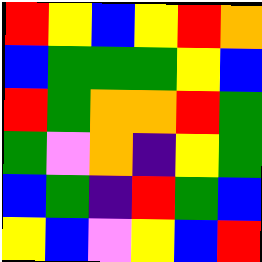[["red", "yellow", "blue", "yellow", "red", "orange"], ["blue", "green", "green", "green", "yellow", "blue"], ["red", "green", "orange", "orange", "red", "green"], ["green", "violet", "orange", "indigo", "yellow", "green"], ["blue", "green", "indigo", "red", "green", "blue"], ["yellow", "blue", "violet", "yellow", "blue", "red"]]